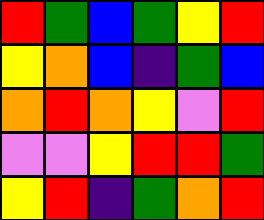[["red", "green", "blue", "green", "yellow", "red"], ["yellow", "orange", "blue", "indigo", "green", "blue"], ["orange", "red", "orange", "yellow", "violet", "red"], ["violet", "violet", "yellow", "red", "red", "green"], ["yellow", "red", "indigo", "green", "orange", "red"]]